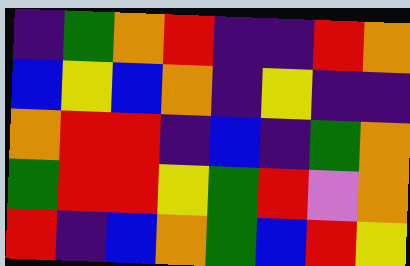[["indigo", "green", "orange", "red", "indigo", "indigo", "red", "orange"], ["blue", "yellow", "blue", "orange", "indigo", "yellow", "indigo", "indigo"], ["orange", "red", "red", "indigo", "blue", "indigo", "green", "orange"], ["green", "red", "red", "yellow", "green", "red", "violet", "orange"], ["red", "indigo", "blue", "orange", "green", "blue", "red", "yellow"]]